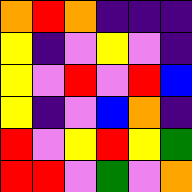[["orange", "red", "orange", "indigo", "indigo", "indigo"], ["yellow", "indigo", "violet", "yellow", "violet", "indigo"], ["yellow", "violet", "red", "violet", "red", "blue"], ["yellow", "indigo", "violet", "blue", "orange", "indigo"], ["red", "violet", "yellow", "red", "yellow", "green"], ["red", "red", "violet", "green", "violet", "orange"]]